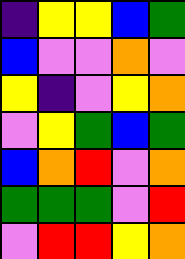[["indigo", "yellow", "yellow", "blue", "green"], ["blue", "violet", "violet", "orange", "violet"], ["yellow", "indigo", "violet", "yellow", "orange"], ["violet", "yellow", "green", "blue", "green"], ["blue", "orange", "red", "violet", "orange"], ["green", "green", "green", "violet", "red"], ["violet", "red", "red", "yellow", "orange"]]